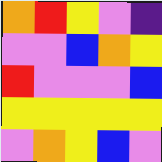[["orange", "red", "yellow", "violet", "indigo"], ["violet", "violet", "blue", "orange", "yellow"], ["red", "violet", "violet", "violet", "blue"], ["yellow", "yellow", "yellow", "yellow", "yellow"], ["violet", "orange", "yellow", "blue", "violet"]]